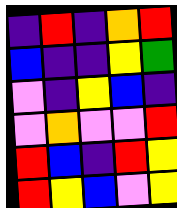[["indigo", "red", "indigo", "orange", "red"], ["blue", "indigo", "indigo", "yellow", "green"], ["violet", "indigo", "yellow", "blue", "indigo"], ["violet", "orange", "violet", "violet", "red"], ["red", "blue", "indigo", "red", "yellow"], ["red", "yellow", "blue", "violet", "yellow"]]